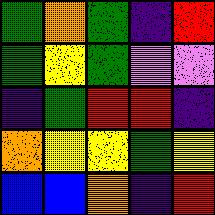[["green", "orange", "green", "indigo", "red"], ["green", "yellow", "green", "violet", "violet"], ["indigo", "green", "red", "red", "indigo"], ["orange", "yellow", "yellow", "green", "yellow"], ["blue", "blue", "orange", "indigo", "red"]]